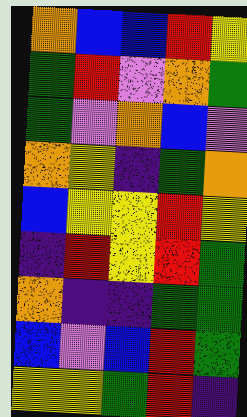[["orange", "blue", "blue", "red", "yellow"], ["green", "red", "violet", "orange", "green"], ["green", "violet", "orange", "blue", "violet"], ["orange", "yellow", "indigo", "green", "orange"], ["blue", "yellow", "yellow", "red", "yellow"], ["indigo", "red", "yellow", "red", "green"], ["orange", "indigo", "indigo", "green", "green"], ["blue", "violet", "blue", "red", "green"], ["yellow", "yellow", "green", "red", "indigo"]]